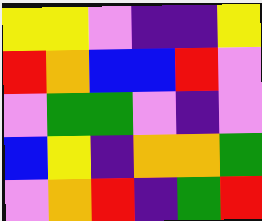[["yellow", "yellow", "violet", "indigo", "indigo", "yellow"], ["red", "orange", "blue", "blue", "red", "violet"], ["violet", "green", "green", "violet", "indigo", "violet"], ["blue", "yellow", "indigo", "orange", "orange", "green"], ["violet", "orange", "red", "indigo", "green", "red"]]